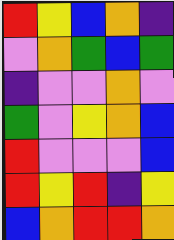[["red", "yellow", "blue", "orange", "indigo"], ["violet", "orange", "green", "blue", "green"], ["indigo", "violet", "violet", "orange", "violet"], ["green", "violet", "yellow", "orange", "blue"], ["red", "violet", "violet", "violet", "blue"], ["red", "yellow", "red", "indigo", "yellow"], ["blue", "orange", "red", "red", "orange"]]